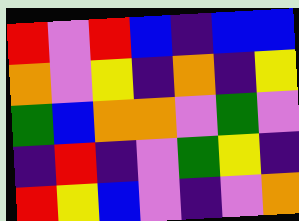[["red", "violet", "red", "blue", "indigo", "blue", "blue"], ["orange", "violet", "yellow", "indigo", "orange", "indigo", "yellow"], ["green", "blue", "orange", "orange", "violet", "green", "violet"], ["indigo", "red", "indigo", "violet", "green", "yellow", "indigo"], ["red", "yellow", "blue", "violet", "indigo", "violet", "orange"]]